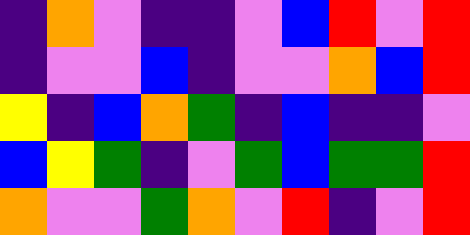[["indigo", "orange", "violet", "indigo", "indigo", "violet", "blue", "red", "violet", "red"], ["indigo", "violet", "violet", "blue", "indigo", "violet", "violet", "orange", "blue", "red"], ["yellow", "indigo", "blue", "orange", "green", "indigo", "blue", "indigo", "indigo", "violet"], ["blue", "yellow", "green", "indigo", "violet", "green", "blue", "green", "green", "red"], ["orange", "violet", "violet", "green", "orange", "violet", "red", "indigo", "violet", "red"]]